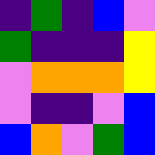[["indigo", "green", "indigo", "blue", "violet"], ["green", "indigo", "indigo", "indigo", "yellow"], ["violet", "orange", "orange", "orange", "yellow"], ["violet", "indigo", "indigo", "violet", "blue"], ["blue", "orange", "violet", "green", "blue"]]